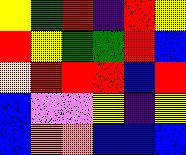[["yellow", "green", "red", "indigo", "red", "yellow"], ["red", "yellow", "green", "green", "red", "blue"], ["yellow", "red", "red", "red", "blue", "red"], ["blue", "violet", "violet", "yellow", "indigo", "yellow"], ["blue", "orange", "orange", "blue", "blue", "blue"]]